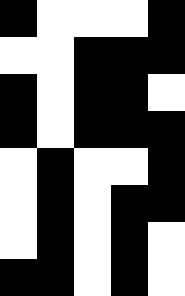[["black", "white", "white", "white", "black"], ["white", "white", "black", "black", "black"], ["black", "white", "black", "black", "white"], ["black", "white", "black", "black", "black"], ["white", "black", "white", "white", "black"], ["white", "black", "white", "black", "black"], ["white", "black", "white", "black", "white"], ["black", "black", "white", "black", "white"]]